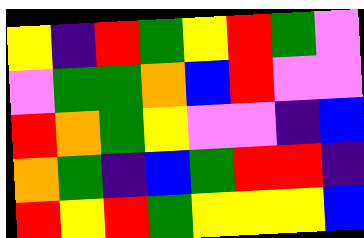[["yellow", "indigo", "red", "green", "yellow", "red", "green", "violet"], ["violet", "green", "green", "orange", "blue", "red", "violet", "violet"], ["red", "orange", "green", "yellow", "violet", "violet", "indigo", "blue"], ["orange", "green", "indigo", "blue", "green", "red", "red", "indigo"], ["red", "yellow", "red", "green", "yellow", "yellow", "yellow", "blue"]]